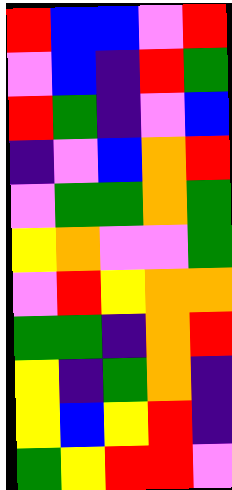[["red", "blue", "blue", "violet", "red"], ["violet", "blue", "indigo", "red", "green"], ["red", "green", "indigo", "violet", "blue"], ["indigo", "violet", "blue", "orange", "red"], ["violet", "green", "green", "orange", "green"], ["yellow", "orange", "violet", "violet", "green"], ["violet", "red", "yellow", "orange", "orange"], ["green", "green", "indigo", "orange", "red"], ["yellow", "indigo", "green", "orange", "indigo"], ["yellow", "blue", "yellow", "red", "indigo"], ["green", "yellow", "red", "red", "violet"]]